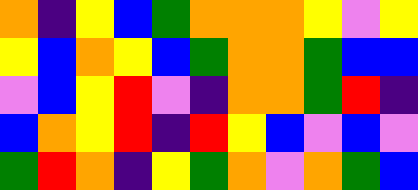[["orange", "indigo", "yellow", "blue", "green", "orange", "orange", "orange", "yellow", "violet", "yellow"], ["yellow", "blue", "orange", "yellow", "blue", "green", "orange", "orange", "green", "blue", "blue"], ["violet", "blue", "yellow", "red", "violet", "indigo", "orange", "orange", "green", "red", "indigo"], ["blue", "orange", "yellow", "red", "indigo", "red", "yellow", "blue", "violet", "blue", "violet"], ["green", "red", "orange", "indigo", "yellow", "green", "orange", "violet", "orange", "green", "blue"]]